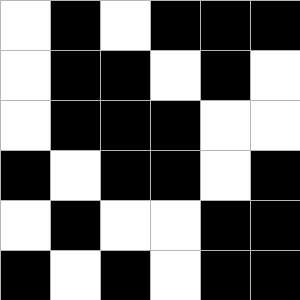[["white", "black", "white", "black", "black", "black"], ["white", "black", "black", "white", "black", "white"], ["white", "black", "black", "black", "white", "white"], ["black", "white", "black", "black", "white", "black"], ["white", "black", "white", "white", "black", "black"], ["black", "white", "black", "white", "black", "black"]]